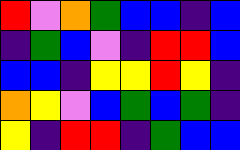[["red", "violet", "orange", "green", "blue", "blue", "indigo", "blue"], ["indigo", "green", "blue", "violet", "indigo", "red", "red", "blue"], ["blue", "blue", "indigo", "yellow", "yellow", "red", "yellow", "indigo"], ["orange", "yellow", "violet", "blue", "green", "blue", "green", "indigo"], ["yellow", "indigo", "red", "red", "indigo", "green", "blue", "blue"]]